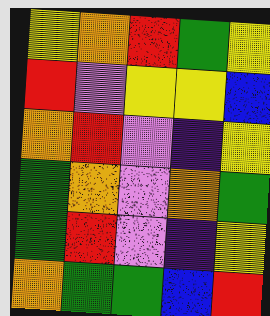[["yellow", "orange", "red", "green", "yellow"], ["red", "violet", "yellow", "yellow", "blue"], ["orange", "red", "violet", "indigo", "yellow"], ["green", "orange", "violet", "orange", "green"], ["green", "red", "violet", "indigo", "yellow"], ["orange", "green", "green", "blue", "red"]]